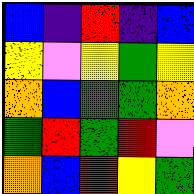[["blue", "indigo", "red", "indigo", "blue"], ["yellow", "violet", "yellow", "green", "yellow"], ["orange", "blue", "green", "green", "orange"], ["green", "red", "green", "red", "violet"], ["orange", "blue", "red", "yellow", "green"]]